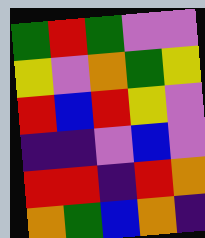[["green", "red", "green", "violet", "violet"], ["yellow", "violet", "orange", "green", "yellow"], ["red", "blue", "red", "yellow", "violet"], ["indigo", "indigo", "violet", "blue", "violet"], ["red", "red", "indigo", "red", "orange"], ["orange", "green", "blue", "orange", "indigo"]]